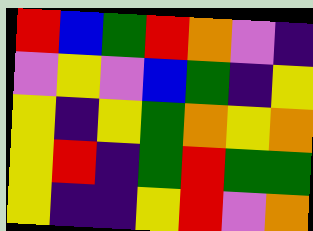[["red", "blue", "green", "red", "orange", "violet", "indigo"], ["violet", "yellow", "violet", "blue", "green", "indigo", "yellow"], ["yellow", "indigo", "yellow", "green", "orange", "yellow", "orange"], ["yellow", "red", "indigo", "green", "red", "green", "green"], ["yellow", "indigo", "indigo", "yellow", "red", "violet", "orange"]]